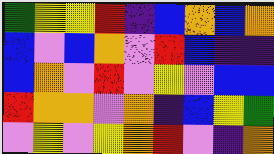[["green", "yellow", "yellow", "red", "indigo", "blue", "orange", "blue", "orange"], ["blue", "violet", "blue", "orange", "violet", "red", "blue", "indigo", "indigo"], ["blue", "orange", "violet", "red", "violet", "yellow", "violet", "blue", "blue"], ["red", "orange", "orange", "violet", "orange", "indigo", "blue", "yellow", "green"], ["violet", "yellow", "violet", "yellow", "orange", "red", "violet", "indigo", "orange"]]